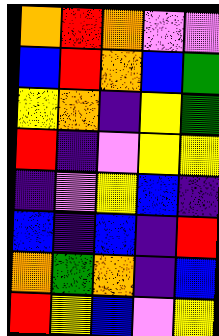[["orange", "red", "orange", "violet", "violet"], ["blue", "red", "orange", "blue", "green"], ["yellow", "orange", "indigo", "yellow", "green"], ["red", "indigo", "violet", "yellow", "yellow"], ["indigo", "violet", "yellow", "blue", "indigo"], ["blue", "indigo", "blue", "indigo", "red"], ["orange", "green", "orange", "indigo", "blue"], ["red", "yellow", "blue", "violet", "yellow"]]